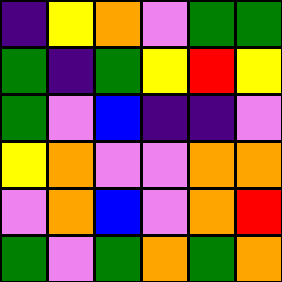[["indigo", "yellow", "orange", "violet", "green", "green"], ["green", "indigo", "green", "yellow", "red", "yellow"], ["green", "violet", "blue", "indigo", "indigo", "violet"], ["yellow", "orange", "violet", "violet", "orange", "orange"], ["violet", "orange", "blue", "violet", "orange", "red"], ["green", "violet", "green", "orange", "green", "orange"]]